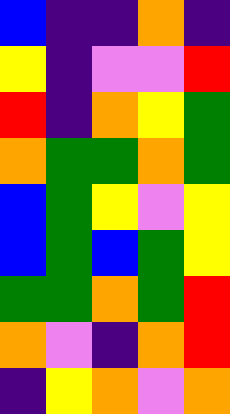[["blue", "indigo", "indigo", "orange", "indigo"], ["yellow", "indigo", "violet", "violet", "red"], ["red", "indigo", "orange", "yellow", "green"], ["orange", "green", "green", "orange", "green"], ["blue", "green", "yellow", "violet", "yellow"], ["blue", "green", "blue", "green", "yellow"], ["green", "green", "orange", "green", "red"], ["orange", "violet", "indigo", "orange", "red"], ["indigo", "yellow", "orange", "violet", "orange"]]